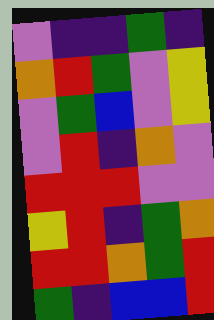[["violet", "indigo", "indigo", "green", "indigo"], ["orange", "red", "green", "violet", "yellow"], ["violet", "green", "blue", "violet", "yellow"], ["violet", "red", "indigo", "orange", "violet"], ["red", "red", "red", "violet", "violet"], ["yellow", "red", "indigo", "green", "orange"], ["red", "red", "orange", "green", "red"], ["green", "indigo", "blue", "blue", "red"]]